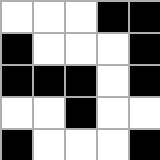[["white", "white", "white", "black", "black"], ["black", "white", "white", "white", "black"], ["black", "black", "black", "white", "black"], ["white", "white", "black", "white", "white"], ["black", "white", "white", "white", "black"]]